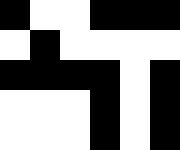[["black", "white", "white", "black", "black", "black"], ["white", "black", "white", "white", "white", "white"], ["black", "black", "black", "black", "white", "black"], ["white", "white", "white", "black", "white", "black"], ["white", "white", "white", "black", "white", "black"]]